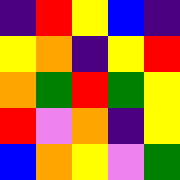[["indigo", "red", "yellow", "blue", "indigo"], ["yellow", "orange", "indigo", "yellow", "red"], ["orange", "green", "red", "green", "yellow"], ["red", "violet", "orange", "indigo", "yellow"], ["blue", "orange", "yellow", "violet", "green"]]